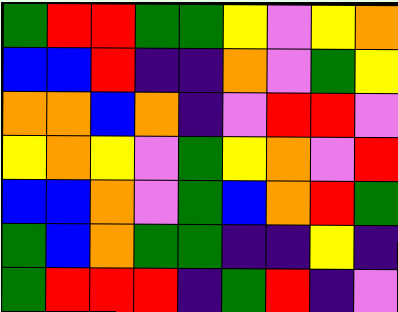[["green", "red", "red", "green", "green", "yellow", "violet", "yellow", "orange"], ["blue", "blue", "red", "indigo", "indigo", "orange", "violet", "green", "yellow"], ["orange", "orange", "blue", "orange", "indigo", "violet", "red", "red", "violet"], ["yellow", "orange", "yellow", "violet", "green", "yellow", "orange", "violet", "red"], ["blue", "blue", "orange", "violet", "green", "blue", "orange", "red", "green"], ["green", "blue", "orange", "green", "green", "indigo", "indigo", "yellow", "indigo"], ["green", "red", "red", "red", "indigo", "green", "red", "indigo", "violet"]]